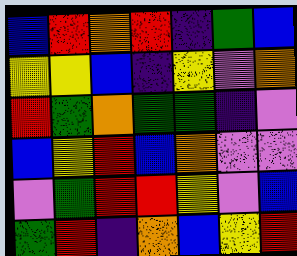[["blue", "red", "orange", "red", "indigo", "green", "blue"], ["yellow", "yellow", "blue", "indigo", "yellow", "violet", "orange"], ["red", "green", "orange", "green", "green", "indigo", "violet"], ["blue", "yellow", "red", "blue", "orange", "violet", "violet"], ["violet", "green", "red", "red", "yellow", "violet", "blue"], ["green", "red", "indigo", "orange", "blue", "yellow", "red"]]